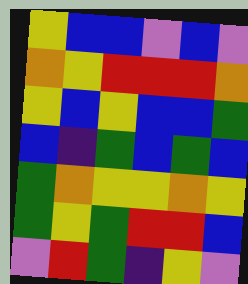[["yellow", "blue", "blue", "violet", "blue", "violet"], ["orange", "yellow", "red", "red", "red", "orange"], ["yellow", "blue", "yellow", "blue", "blue", "green"], ["blue", "indigo", "green", "blue", "green", "blue"], ["green", "orange", "yellow", "yellow", "orange", "yellow"], ["green", "yellow", "green", "red", "red", "blue"], ["violet", "red", "green", "indigo", "yellow", "violet"]]